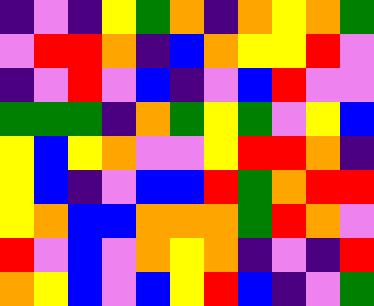[["indigo", "violet", "indigo", "yellow", "green", "orange", "indigo", "orange", "yellow", "orange", "green"], ["violet", "red", "red", "orange", "indigo", "blue", "orange", "yellow", "yellow", "red", "violet"], ["indigo", "violet", "red", "violet", "blue", "indigo", "violet", "blue", "red", "violet", "violet"], ["green", "green", "green", "indigo", "orange", "green", "yellow", "green", "violet", "yellow", "blue"], ["yellow", "blue", "yellow", "orange", "violet", "violet", "yellow", "red", "red", "orange", "indigo"], ["yellow", "blue", "indigo", "violet", "blue", "blue", "red", "green", "orange", "red", "red"], ["yellow", "orange", "blue", "blue", "orange", "orange", "orange", "green", "red", "orange", "violet"], ["red", "violet", "blue", "violet", "orange", "yellow", "orange", "indigo", "violet", "indigo", "red"], ["orange", "yellow", "blue", "violet", "blue", "yellow", "red", "blue", "indigo", "violet", "green"]]